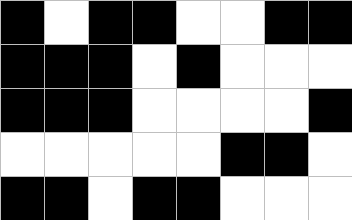[["black", "white", "black", "black", "white", "white", "black", "black"], ["black", "black", "black", "white", "black", "white", "white", "white"], ["black", "black", "black", "white", "white", "white", "white", "black"], ["white", "white", "white", "white", "white", "black", "black", "white"], ["black", "black", "white", "black", "black", "white", "white", "white"]]